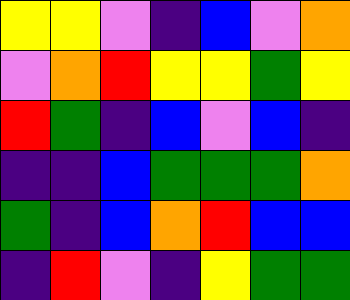[["yellow", "yellow", "violet", "indigo", "blue", "violet", "orange"], ["violet", "orange", "red", "yellow", "yellow", "green", "yellow"], ["red", "green", "indigo", "blue", "violet", "blue", "indigo"], ["indigo", "indigo", "blue", "green", "green", "green", "orange"], ["green", "indigo", "blue", "orange", "red", "blue", "blue"], ["indigo", "red", "violet", "indigo", "yellow", "green", "green"]]